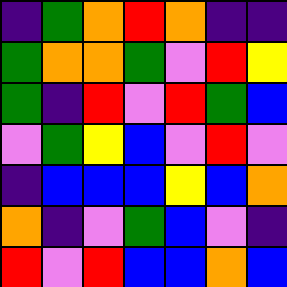[["indigo", "green", "orange", "red", "orange", "indigo", "indigo"], ["green", "orange", "orange", "green", "violet", "red", "yellow"], ["green", "indigo", "red", "violet", "red", "green", "blue"], ["violet", "green", "yellow", "blue", "violet", "red", "violet"], ["indigo", "blue", "blue", "blue", "yellow", "blue", "orange"], ["orange", "indigo", "violet", "green", "blue", "violet", "indigo"], ["red", "violet", "red", "blue", "blue", "orange", "blue"]]